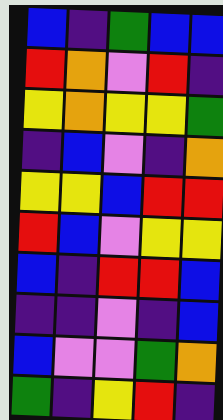[["blue", "indigo", "green", "blue", "blue"], ["red", "orange", "violet", "red", "indigo"], ["yellow", "orange", "yellow", "yellow", "green"], ["indigo", "blue", "violet", "indigo", "orange"], ["yellow", "yellow", "blue", "red", "red"], ["red", "blue", "violet", "yellow", "yellow"], ["blue", "indigo", "red", "red", "blue"], ["indigo", "indigo", "violet", "indigo", "blue"], ["blue", "violet", "violet", "green", "orange"], ["green", "indigo", "yellow", "red", "indigo"]]